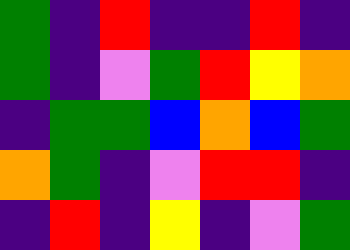[["green", "indigo", "red", "indigo", "indigo", "red", "indigo"], ["green", "indigo", "violet", "green", "red", "yellow", "orange"], ["indigo", "green", "green", "blue", "orange", "blue", "green"], ["orange", "green", "indigo", "violet", "red", "red", "indigo"], ["indigo", "red", "indigo", "yellow", "indigo", "violet", "green"]]